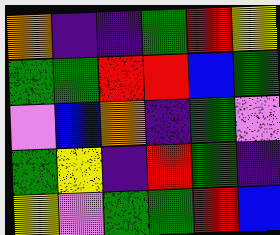[["orange", "indigo", "indigo", "green", "red", "yellow"], ["green", "green", "red", "red", "blue", "green"], ["violet", "blue", "orange", "indigo", "green", "violet"], ["green", "yellow", "indigo", "red", "green", "indigo"], ["yellow", "violet", "green", "green", "red", "blue"]]